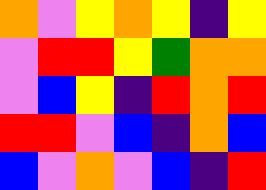[["orange", "violet", "yellow", "orange", "yellow", "indigo", "yellow"], ["violet", "red", "red", "yellow", "green", "orange", "orange"], ["violet", "blue", "yellow", "indigo", "red", "orange", "red"], ["red", "red", "violet", "blue", "indigo", "orange", "blue"], ["blue", "violet", "orange", "violet", "blue", "indigo", "red"]]